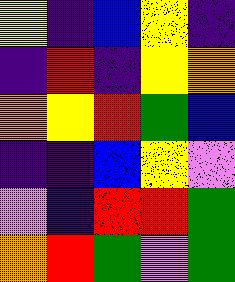[["yellow", "indigo", "blue", "yellow", "indigo"], ["indigo", "red", "indigo", "yellow", "orange"], ["orange", "yellow", "red", "green", "blue"], ["indigo", "indigo", "blue", "yellow", "violet"], ["violet", "indigo", "red", "red", "green"], ["orange", "red", "green", "violet", "green"]]